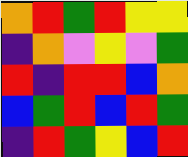[["orange", "red", "green", "red", "yellow", "yellow"], ["indigo", "orange", "violet", "yellow", "violet", "green"], ["red", "indigo", "red", "red", "blue", "orange"], ["blue", "green", "red", "blue", "red", "green"], ["indigo", "red", "green", "yellow", "blue", "red"]]